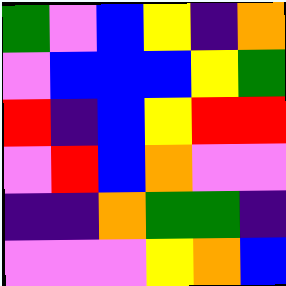[["green", "violet", "blue", "yellow", "indigo", "orange"], ["violet", "blue", "blue", "blue", "yellow", "green"], ["red", "indigo", "blue", "yellow", "red", "red"], ["violet", "red", "blue", "orange", "violet", "violet"], ["indigo", "indigo", "orange", "green", "green", "indigo"], ["violet", "violet", "violet", "yellow", "orange", "blue"]]